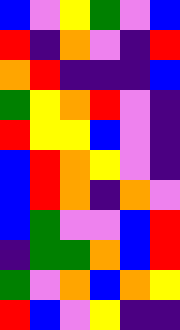[["blue", "violet", "yellow", "green", "violet", "blue"], ["red", "indigo", "orange", "violet", "indigo", "red"], ["orange", "red", "indigo", "indigo", "indigo", "blue"], ["green", "yellow", "orange", "red", "violet", "indigo"], ["red", "yellow", "yellow", "blue", "violet", "indigo"], ["blue", "red", "orange", "yellow", "violet", "indigo"], ["blue", "red", "orange", "indigo", "orange", "violet"], ["blue", "green", "violet", "violet", "blue", "red"], ["indigo", "green", "green", "orange", "blue", "red"], ["green", "violet", "orange", "blue", "orange", "yellow"], ["red", "blue", "violet", "yellow", "indigo", "indigo"]]